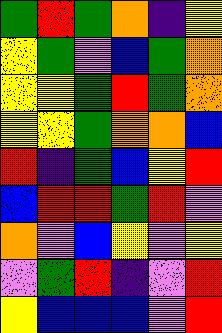[["green", "red", "green", "orange", "indigo", "yellow"], ["yellow", "green", "violet", "blue", "green", "orange"], ["yellow", "yellow", "green", "red", "green", "orange"], ["yellow", "yellow", "green", "orange", "orange", "blue"], ["red", "indigo", "green", "blue", "yellow", "red"], ["blue", "red", "red", "green", "red", "violet"], ["orange", "violet", "blue", "yellow", "violet", "yellow"], ["violet", "green", "red", "indigo", "violet", "red"], ["yellow", "blue", "blue", "blue", "violet", "red"]]